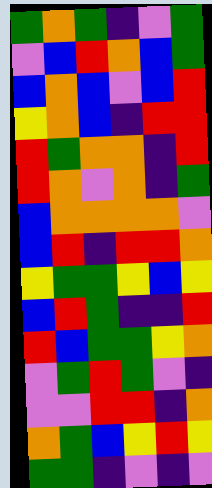[["green", "orange", "green", "indigo", "violet", "green"], ["violet", "blue", "red", "orange", "blue", "green"], ["blue", "orange", "blue", "violet", "blue", "red"], ["yellow", "orange", "blue", "indigo", "red", "red"], ["red", "green", "orange", "orange", "indigo", "red"], ["red", "orange", "violet", "orange", "indigo", "green"], ["blue", "orange", "orange", "orange", "orange", "violet"], ["blue", "red", "indigo", "red", "red", "orange"], ["yellow", "green", "green", "yellow", "blue", "yellow"], ["blue", "red", "green", "indigo", "indigo", "red"], ["red", "blue", "green", "green", "yellow", "orange"], ["violet", "green", "red", "green", "violet", "indigo"], ["violet", "violet", "red", "red", "indigo", "orange"], ["orange", "green", "blue", "yellow", "red", "yellow"], ["green", "green", "indigo", "violet", "indigo", "violet"]]